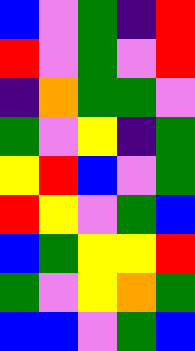[["blue", "violet", "green", "indigo", "red"], ["red", "violet", "green", "violet", "red"], ["indigo", "orange", "green", "green", "violet"], ["green", "violet", "yellow", "indigo", "green"], ["yellow", "red", "blue", "violet", "green"], ["red", "yellow", "violet", "green", "blue"], ["blue", "green", "yellow", "yellow", "red"], ["green", "violet", "yellow", "orange", "green"], ["blue", "blue", "violet", "green", "blue"]]